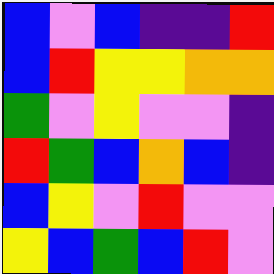[["blue", "violet", "blue", "indigo", "indigo", "red"], ["blue", "red", "yellow", "yellow", "orange", "orange"], ["green", "violet", "yellow", "violet", "violet", "indigo"], ["red", "green", "blue", "orange", "blue", "indigo"], ["blue", "yellow", "violet", "red", "violet", "violet"], ["yellow", "blue", "green", "blue", "red", "violet"]]